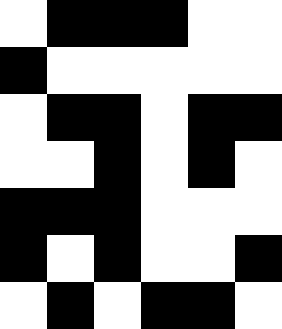[["white", "black", "black", "black", "white", "white"], ["black", "white", "white", "white", "white", "white"], ["white", "black", "black", "white", "black", "black"], ["white", "white", "black", "white", "black", "white"], ["black", "black", "black", "white", "white", "white"], ["black", "white", "black", "white", "white", "black"], ["white", "black", "white", "black", "black", "white"]]